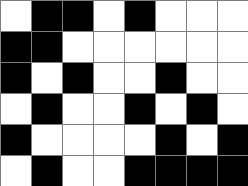[["white", "black", "black", "white", "black", "white", "white", "white"], ["black", "black", "white", "white", "white", "white", "white", "white"], ["black", "white", "black", "white", "white", "black", "white", "white"], ["white", "black", "white", "white", "black", "white", "black", "white"], ["black", "white", "white", "white", "white", "black", "white", "black"], ["white", "black", "white", "white", "black", "black", "black", "black"]]